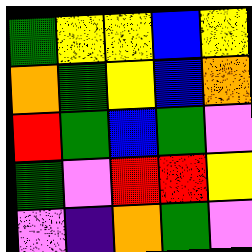[["green", "yellow", "yellow", "blue", "yellow"], ["orange", "green", "yellow", "blue", "orange"], ["red", "green", "blue", "green", "violet"], ["green", "violet", "red", "red", "yellow"], ["violet", "indigo", "orange", "green", "violet"]]